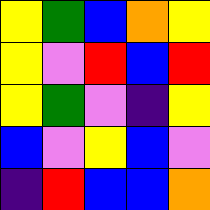[["yellow", "green", "blue", "orange", "yellow"], ["yellow", "violet", "red", "blue", "red"], ["yellow", "green", "violet", "indigo", "yellow"], ["blue", "violet", "yellow", "blue", "violet"], ["indigo", "red", "blue", "blue", "orange"]]